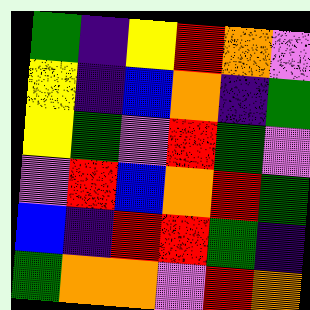[["green", "indigo", "yellow", "red", "orange", "violet"], ["yellow", "indigo", "blue", "orange", "indigo", "green"], ["yellow", "green", "violet", "red", "green", "violet"], ["violet", "red", "blue", "orange", "red", "green"], ["blue", "indigo", "red", "red", "green", "indigo"], ["green", "orange", "orange", "violet", "red", "orange"]]